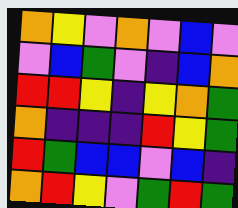[["orange", "yellow", "violet", "orange", "violet", "blue", "violet"], ["violet", "blue", "green", "violet", "indigo", "blue", "orange"], ["red", "red", "yellow", "indigo", "yellow", "orange", "green"], ["orange", "indigo", "indigo", "indigo", "red", "yellow", "green"], ["red", "green", "blue", "blue", "violet", "blue", "indigo"], ["orange", "red", "yellow", "violet", "green", "red", "green"]]